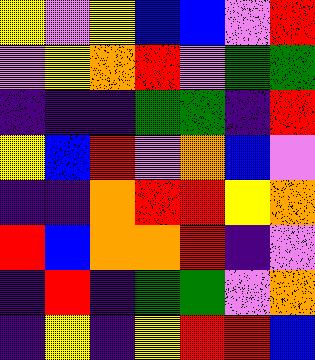[["yellow", "violet", "yellow", "blue", "blue", "violet", "red"], ["violet", "yellow", "orange", "red", "violet", "green", "green"], ["indigo", "indigo", "indigo", "green", "green", "indigo", "red"], ["yellow", "blue", "red", "violet", "orange", "blue", "violet"], ["indigo", "indigo", "orange", "red", "red", "yellow", "orange"], ["red", "blue", "orange", "orange", "red", "indigo", "violet"], ["indigo", "red", "indigo", "green", "green", "violet", "orange"], ["indigo", "yellow", "indigo", "yellow", "red", "red", "blue"]]